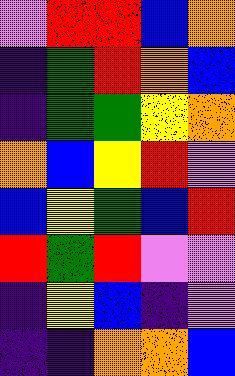[["violet", "red", "red", "blue", "orange"], ["indigo", "green", "red", "orange", "blue"], ["indigo", "green", "green", "yellow", "orange"], ["orange", "blue", "yellow", "red", "violet"], ["blue", "yellow", "green", "blue", "red"], ["red", "green", "red", "violet", "violet"], ["indigo", "yellow", "blue", "indigo", "violet"], ["indigo", "indigo", "orange", "orange", "blue"]]